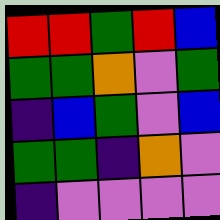[["red", "red", "green", "red", "blue"], ["green", "green", "orange", "violet", "green"], ["indigo", "blue", "green", "violet", "blue"], ["green", "green", "indigo", "orange", "violet"], ["indigo", "violet", "violet", "violet", "violet"]]